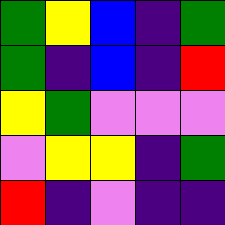[["green", "yellow", "blue", "indigo", "green"], ["green", "indigo", "blue", "indigo", "red"], ["yellow", "green", "violet", "violet", "violet"], ["violet", "yellow", "yellow", "indigo", "green"], ["red", "indigo", "violet", "indigo", "indigo"]]